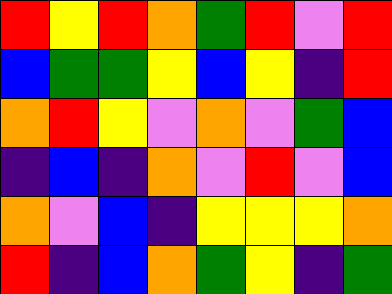[["red", "yellow", "red", "orange", "green", "red", "violet", "red"], ["blue", "green", "green", "yellow", "blue", "yellow", "indigo", "red"], ["orange", "red", "yellow", "violet", "orange", "violet", "green", "blue"], ["indigo", "blue", "indigo", "orange", "violet", "red", "violet", "blue"], ["orange", "violet", "blue", "indigo", "yellow", "yellow", "yellow", "orange"], ["red", "indigo", "blue", "orange", "green", "yellow", "indigo", "green"]]